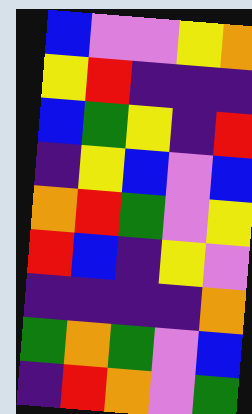[["blue", "violet", "violet", "yellow", "orange"], ["yellow", "red", "indigo", "indigo", "indigo"], ["blue", "green", "yellow", "indigo", "red"], ["indigo", "yellow", "blue", "violet", "blue"], ["orange", "red", "green", "violet", "yellow"], ["red", "blue", "indigo", "yellow", "violet"], ["indigo", "indigo", "indigo", "indigo", "orange"], ["green", "orange", "green", "violet", "blue"], ["indigo", "red", "orange", "violet", "green"]]